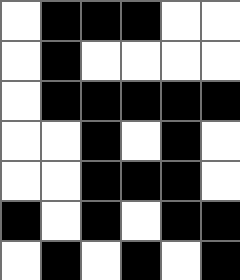[["white", "black", "black", "black", "white", "white"], ["white", "black", "white", "white", "white", "white"], ["white", "black", "black", "black", "black", "black"], ["white", "white", "black", "white", "black", "white"], ["white", "white", "black", "black", "black", "white"], ["black", "white", "black", "white", "black", "black"], ["white", "black", "white", "black", "white", "black"]]